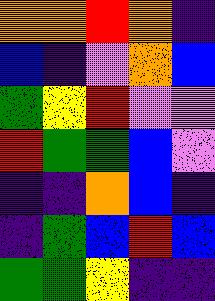[["orange", "orange", "red", "orange", "indigo"], ["blue", "indigo", "violet", "orange", "blue"], ["green", "yellow", "red", "violet", "violet"], ["red", "green", "green", "blue", "violet"], ["indigo", "indigo", "orange", "blue", "indigo"], ["indigo", "green", "blue", "red", "blue"], ["green", "green", "yellow", "indigo", "indigo"]]